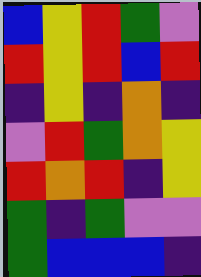[["blue", "yellow", "red", "green", "violet"], ["red", "yellow", "red", "blue", "red"], ["indigo", "yellow", "indigo", "orange", "indigo"], ["violet", "red", "green", "orange", "yellow"], ["red", "orange", "red", "indigo", "yellow"], ["green", "indigo", "green", "violet", "violet"], ["green", "blue", "blue", "blue", "indigo"]]